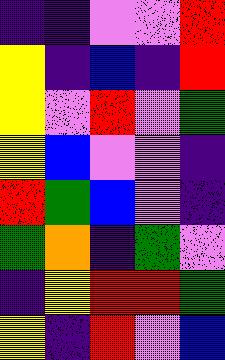[["indigo", "indigo", "violet", "violet", "red"], ["yellow", "indigo", "blue", "indigo", "red"], ["yellow", "violet", "red", "violet", "green"], ["yellow", "blue", "violet", "violet", "indigo"], ["red", "green", "blue", "violet", "indigo"], ["green", "orange", "indigo", "green", "violet"], ["indigo", "yellow", "red", "red", "green"], ["yellow", "indigo", "red", "violet", "blue"]]